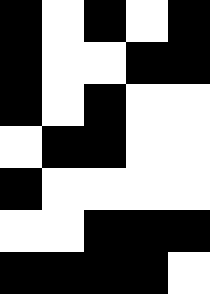[["black", "white", "black", "white", "black"], ["black", "white", "white", "black", "black"], ["black", "white", "black", "white", "white"], ["white", "black", "black", "white", "white"], ["black", "white", "white", "white", "white"], ["white", "white", "black", "black", "black"], ["black", "black", "black", "black", "white"]]